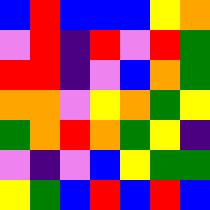[["blue", "red", "blue", "blue", "blue", "yellow", "orange"], ["violet", "red", "indigo", "red", "violet", "red", "green"], ["red", "red", "indigo", "violet", "blue", "orange", "green"], ["orange", "orange", "violet", "yellow", "orange", "green", "yellow"], ["green", "orange", "red", "orange", "green", "yellow", "indigo"], ["violet", "indigo", "violet", "blue", "yellow", "green", "green"], ["yellow", "green", "blue", "red", "blue", "red", "blue"]]